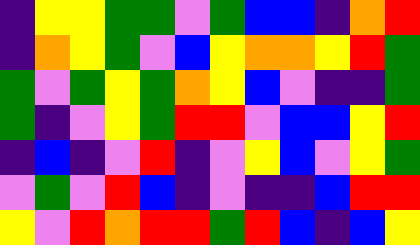[["indigo", "yellow", "yellow", "green", "green", "violet", "green", "blue", "blue", "indigo", "orange", "red"], ["indigo", "orange", "yellow", "green", "violet", "blue", "yellow", "orange", "orange", "yellow", "red", "green"], ["green", "violet", "green", "yellow", "green", "orange", "yellow", "blue", "violet", "indigo", "indigo", "green"], ["green", "indigo", "violet", "yellow", "green", "red", "red", "violet", "blue", "blue", "yellow", "red"], ["indigo", "blue", "indigo", "violet", "red", "indigo", "violet", "yellow", "blue", "violet", "yellow", "green"], ["violet", "green", "violet", "red", "blue", "indigo", "violet", "indigo", "indigo", "blue", "red", "red"], ["yellow", "violet", "red", "orange", "red", "red", "green", "red", "blue", "indigo", "blue", "yellow"]]